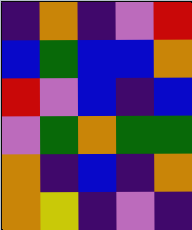[["indigo", "orange", "indigo", "violet", "red"], ["blue", "green", "blue", "blue", "orange"], ["red", "violet", "blue", "indigo", "blue"], ["violet", "green", "orange", "green", "green"], ["orange", "indigo", "blue", "indigo", "orange"], ["orange", "yellow", "indigo", "violet", "indigo"]]